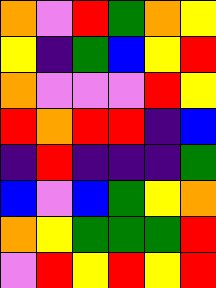[["orange", "violet", "red", "green", "orange", "yellow"], ["yellow", "indigo", "green", "blue", "yellow", "red"], ["orange", "violet", "violet", "violet", "red", "yellow"], ["red", "orange", "red", "red", "indigo", "blue"], ["indigo", "red", "indigo", "indigo", "indigo", "green"], ["blue", "violet", "blue", "green", "yellow", "orange"], ["orange", "yellow", "green", "green", "green", "red"], ["violet", "red", "yellow", "red", "yellow", "red"]]